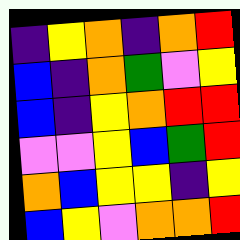[["indigo", "yellow", "orange", "indigo", "orange", "red"], ["blue", "indigo", "orange", "green", "violet", "yellow"], ["blue", "indigo", "yellow", "orange", "red", "red"], ["violet", "violet", "yellow", "blue", "green", "red"], ["orange", "blue", "yellow", "yellow", "indigo", "yellow"], ["blue", "yellow", "violet", "orange", "orange", "red"]]